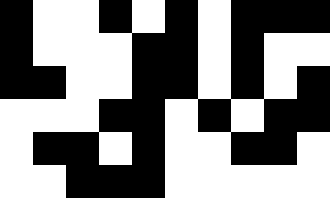[["black", "white", "white", "black", "white", "black", "white", "black", "black", "black"], ["black", "white", "white", "white", "black", "black", "white", "black", "white", "white"], ["black", "black", "white", "white", "black", "black", "white", "black", "white", "black"], ["white", "white", "white", "black", "black", "white", "black", "white", "black", "black"], ["white", "black", "black", "white", "black", "white", "white", "black", "black", "white"], ["white", "white", "black", "black", "black", "white", "white", "white", "white", "white"]]